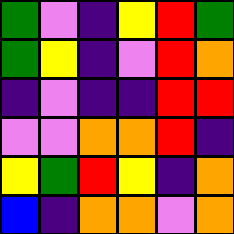[["green", "violet", "indigo", "yellow", "red", "green"], ["green", "yellow", "indigo", "violet", "red", "orange"], ["indigo", "violet", "indigo", "indigo", "red", "red"], ["violet", "violet", "orange", "orange", "red", "indigo"], ["yellow", "green", "red", "yellow", "indigo", "orange"], ["blue", "indigo", "orange", "orange", "violet", "orange"]]